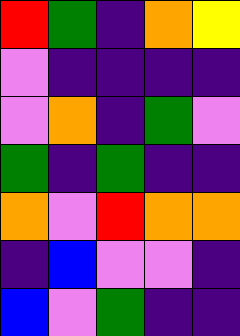[["red", "green", "indigo", "orange", "yellow"], ["violet", "indigo", "indigo", "indigo", "indigo"], ["violet", "orange", "indigo", "green", "violet"], ["green", "indigo", "green", "indigo", "indigo"], ["orange", "violet", "red", "orange", "orange"], ["indigo", "blue", "violet", "violet", "indigo"], ["blue", "violet", "green", "indigo", "indigo"]]